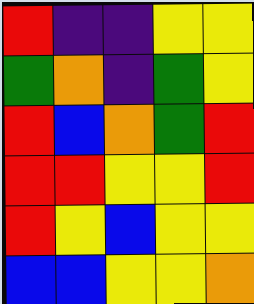[["red", "indigo", "indigo", "yellow", "yellow"], ["green", "orange", "indigo", "green", "yellow"], ["red", "blue", "orange", "green", "red"], ["red", "red", "yellow", "yellow", "red"], ["red", "yellow", "blue", "yellow", "yellow"], ["blue", "blue", "yellow", "yellow", "orange"]]